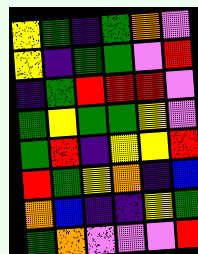[["yellow", "green", "indigo", "green", "orange", "violet"], ["yellow", "indigo", "green", "green", "violet", "red"], ["indigo", "green", "red", "red", "red", "violet"], ["green", "yellow", "green", "green", "yellow", "violet"], ["green", "red", "indigo", "yellow", "yellow", "red"], ["red", "green", "yellow", "orange", "indigo", "blue"], ["orange", "blue", "indigo", "indigo", "yellow", "green"], ["green", "orange", "violet", "violet", "violet", "red"]]